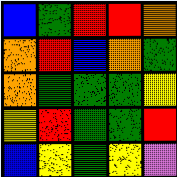[["blue", "green", "red", "red", "orange"], ["orange", "red", "blue", "orange", "green"], ["orange", "green", "green", "green", "yellow"], ["yellow", "red", "green", "green", "red"], ["blue", "yellow", "green", "yellow", "violet"]]